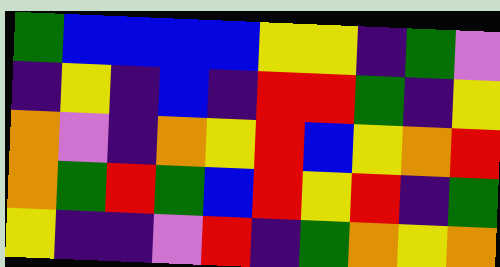[["green", "blue", "blue", "blue", "blue", "yellow", "yellow", "indigo", "green", "violet"], ["indigo", "yellow", "indigo", "blue", "indigo", "red", "red", "green", "indigo", "yellow"], ["orange", "violet", "indigo", "orange", "yellow", "red", "blue", "yellow", "orange", "red"], ["orange", "green", "red", "green", "blue", "red", "yellow", "red", "indigo", "green"], ["yellow", "indigo", "indigo", "violet", "red", "indigo", "green", "orange", "yellow", "orange"]]